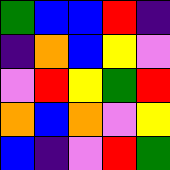[["green", "blue", "blue", "red", "indigo"], ["indigo", "orange", "blue", "yellow", "violet"], ["violet", "red", "yellow", "green", "red"], ["orange", "blue", "orange", "violet", "yellow"], ["blue", "indigo", "violet", "red", "green"]]